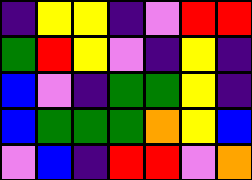[["indigo", "yellow", "yellow", "indigo", "violet", "red", "red"], ["green", "red", "yellow", "violet", "indigo", "yellow", "indigo"], ["blue", "violet", "indigo", "green", "green", "yellow", "indigo"], ["blue", "green", "green", "green", "orange", "yellow", "blue"], ["violet", "blue", "indigo", "red", "red", "violet", "orange"]]